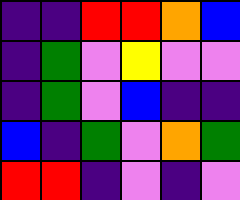[["indigo", "indigo", "red", "red", "orange", "blue"], ["indigo", "green", "violet", "yellow", "violet", "violet"], ["indigo", "green", "violet", "blue", "indigo", "indigo"], ["blue", "indigo", "green", "violet", "orange", "green"], ["red", "red", "indigo", "violet", "indigo", "violet"]]